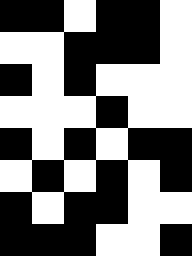[["black", "black", "white", "black", "black", "white"], ["white", "white", "black", "black", "black", "white"], ["black", "white", "black", "white", "white", "white"], ["white", "white", "white", "black", "white", "white"], ["black", "white", "black", "white", "black", "black"], ["white", "black", "white", "black", "white", "black"], ["black", "white", "black", "black", "white", "white"], ["black", "black", "black", "white", "white", "black"]]